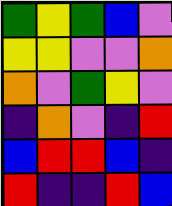[["green", "yellow", "green", "blue", "violet"], ["yellow", "yellow", "violet", "violet", "orange"], ["orange", "violet", "green", "yellow", "violet"], ["indigo", "orange", "violet", "indigo", "red"], ["blue", "red", "red", "blue", "indigo"], ["red", "indigo", "indigo", "red", "blue"]]